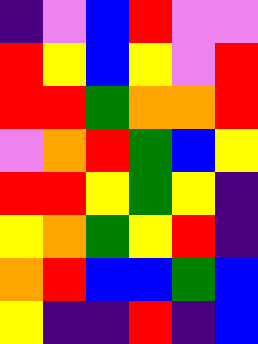[["indigo", "violet", "blue", "red", "violet", "violet"], ["red", "yellow", "blue", "yellow", "violet", "red"], ["red", "red", "green", "orange", "orange", "red"], ["violet", "orange", "red", "green", "blue", "yellow"], ["red", "red", "yellow", "green", "yellow", "indigo"], ["yellow", "orange", "green", "yellow", "red", "indigo"], ["orange", "red", "blue", "blue", "green", "blue"], ["yellow", "indigo", "indigo", "red", "indigo", "blue"]]